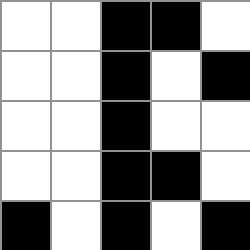[["white", "white", "black", "black", "white"], ["white", "white", "black", "white", "black"], ["white", "white", "black", "white", "white"], ["white", "white", "black", "black", "white"], ["black", "white", "black", "white", "black"]]